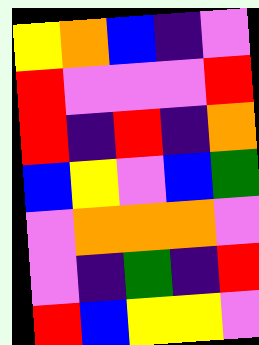[["yellow", "orange", "blue", "indigo", "violet"], ["red", "violet", "violet", "violet", "red"], ["red", "indigo", "red", "indigo", "orange"], ["blue", "yellow", "violet", "blue", "green"], ["violet", "orange", "orange", "orange", "violet"], ["violet", "indigo", "green", "indigo", "red"], ["red", "blue", "yellow", "yellow", "violet"]]